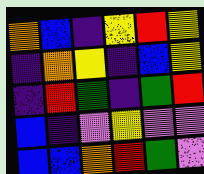[["orange", "blue", "indigo", "yellow", "red", "yellow"], ["indigo", "orange", "yellow", "indigo", "blue", "yellow"], ["indigo", "red", "green", "indigo", "green", "red"], ["blue", "indigo", "violet", "yellow", "violet", "violet"], ["blue", "blue", "orange", "red", "green", "violet"]]